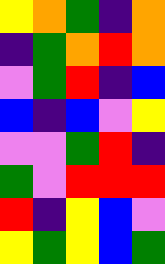[["yellow", "orange", "green", "indigo", "orange"], ["indigo", "green", "orange", "red", "orange"], ["violet", "green", "red", "indigo", "blue"], ["blue", "indigo", "blue", "violet", "yellow"], ["violet", "violet", "green", "red", "indigo"], ["green", "violet", "red", "red", "red"], ["red", "indigo", "yellow", "blue", "violet"], ["yellow", "green", "yellow", "blue", "green"]]